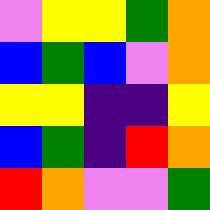[["violet", "yellow", "yellow", "green", "orange"], ["blue", "green", "blue", "violet", "orange"], ["yellow", "yellow", "indigo", "indigo", "yellow"], ["blue", "green", "indigo", "red", "orange"], ["red", "orange", "violet", "violet", "green"]]